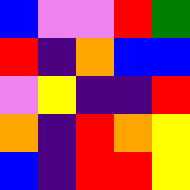[["blue", "violet", "violet", "red", "green"], ["red", "indigo", "orange", "blue", "blue"], ["violet", "yellow", "indigo", "indigo", "red"], ["orange", "indigo", "red", "orange", "yellow"], ["blue", "indigo", "red", "red", "yellow"]]